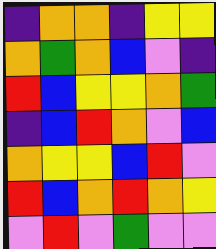[["indigo", "orange", "orange", "indigo", "yellow", "yellow"], ["orange", "green", "orange", "blue", "violet", "indigo"], ["red", "blue", "yellow", "yellow", "orange", "green"], ["indigo", "blue", "red", "orange", "violet", "blue"], ["orange", "yellow", "yellow", "blue", "red", "violet"], ["red", "blue", "orange", "red", "orange", "yellow"], ["violet", "red", "violet", "green", "violet", "violet"]]